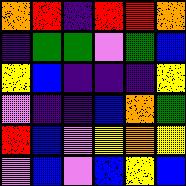[["orange", "red", "indigo", "red", "red", "orange"], ["indigo", "green", "green", "violet", "green", "blue"], ["yellow", "blue", "indigo", "indigo", "indigo", "yellow"], ["violet", "indigo", "indigo", "blue", "orange", "green"], ["red", "blue", "violet", "yellow", "orange", "yellow"], ["violet", "blue", "violet", "blue", "yellow", "blue"]]